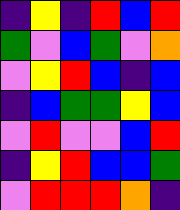[["indigo", "yellow", "indigo", "red", "blue", "red"], ["green", "violet", "blue", "green", "violet", "orange"], ["violet", "yellow", "red", "blue", "indigo", "blue"], ["indigo", "blue", "green", "green", "yellow", "blue"], ["violet", "red", "violet", "violet", "blue", "red"], ["indigo", "yellow", "red", "blue", "blue", "green"], ["violet", "red", "red", "red", "orange", "indigo"]]